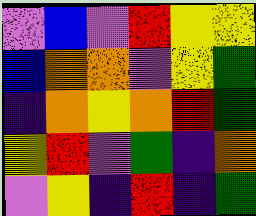[["violet", "blue", "violet", "red", "yellow", "yellow"], ["blue", "orange", "orange", "violet", "yellow", "green"], ["indigo", "orange", "yellow", "orange", "red", "green"], ["yellow", "red", "violet", "green", "indigo", "orange"], ["violet", "yellow", "indigo", "red", "indigo", "green"]]